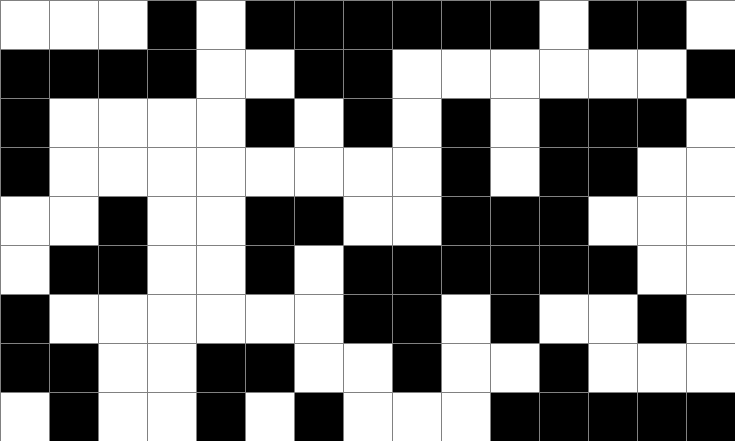[["white", "white", "white", "black", "white", "black", "black", "black", "black", "black", "black", "white", "black", "black", "white"], ["black", "black", "black", "black", "white", "white", "black", "black", "white", "white", "white", "white", "white", "white", "black"], ["black", "white", "white", "white", "white", "black", "white", "black", "white", "black", "white", "black", "black", "black", "white"], ["black", "white", "white", "white", "white", "white", "white", "white", "white", "black", "white", "black", "black", "white", "white"], ["white", "white", "black", "white", "white", "black", "black", "white", "white", "black", "black", "black", "white", "white", "white"], ["white", "black", "black", "white", "white", "black", "white", "black", "black", "black", "black", "black", "black", "white", "white"], ["black", "white", "white", "white", "white", "white", "white", "black", "black", "white", "black", "white", "white", "black", "white"], ["black", "black", "white", "white", "black", "black", "white", "white", "black", "white", "white", "black", "white", "white", "white"], ["white", "black", "white", "white", "black", "white", "black", "white", "white", "white", "black", "black", "black", "black", "black"]]